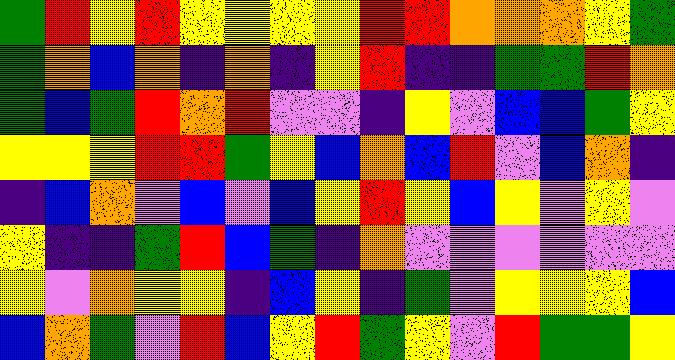[["green", "red", "yellow", "red", "yellow", "yellow", "yellow", "yellow", "red", "red", "orange", "orange", "orange", "yellow", "green"], ["green", "orange", "blue", "orange", "indigo", "orange", "indigo", "yellow", "red", "indigo", "indigo", "green", "green", "red", "orange"], ["green", "blue", "green", "red", "orange", "red", "violet", "violet", "indigo", "yellow", "violet", "blue", "blue", "green", "yellow"], ["yellow", "yellow", "yellow", "red", "red", "green", "yellow", "blue", "orange", "blue", "red", "violet", "blue", "orange", "indigo"], ["indigo", "blue", "orange", "violet", "blue", "violet", "blue", "yellow", "red", "yellow", "blue", "yellow", "violet", "yellow", "violet"], ["yellow", "indigo", "indigo", "green", "red", "blue", "green", "indigo", "orange", "violet", "violet", "violet", "violet", "violet", "violet"], ["yellow", "violet", "orange", "yellow", "yellow", "indigo", "blue", "yellow", "indigo", "green", "violet", "yellow", "yellow", "yellow", "blue"], ["blue", "orange", "green", "violet", "red", "blue", "yellow", "red", "green", "yellow", "violet", "red", "green", "green", "yellow"]]